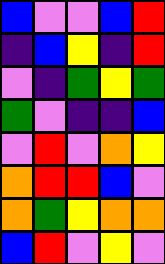[["blue", "violet", "violet", "blue", "red"], ["indigo", "blue", "yellow", "indigo", "red"], ["violet", "indigo", "green", "yellow", "green"], ["green", "violet", "indigo", "indigo", "blue"], ["violet", "red", "violet", "orange", "yellow"], ["orange", "red", "red", "blue", "violet"], ["orange", "green", "yellow", "orange", "orange"], ["blue", "red", "violet", "yellow", "violet"]]